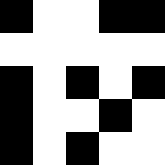[["black", "white", "white", "black", "black"], ["white", "white", "white", "white", "white"], ["black", "white", "black", "white", "black"], ["black", "white", "white", "black", "white"], ["black", "white", "black", "white", "white"]]